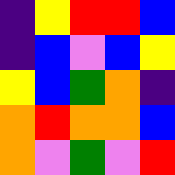[["indigo", "yellow", "red", "red", "blue"], ["indigo", "blue", "violet", "blue", "yellow"], ["yellow", "blue", "green", "orange", "indigo"], ["orange", "red", "orange", "orange", "blue"], ["orange", "violet", "green", "violet", "red"]]